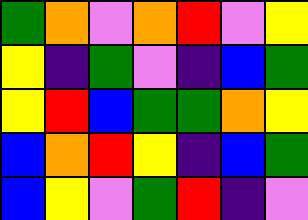[["green", "orange", "violet", "orange", "red", "violet", "yellow"], ["yellow", "indigo", "green", "violet", "indigo", "blue", "green"], ["yellow", "red", "blue", "green", "green", "orange", "yellow"], ["blue", "orange", "red", "yellow", "indigo", "blue", "green"], ["blue", "yellow", "violet", "green", "red", "indigo", "violet"]]